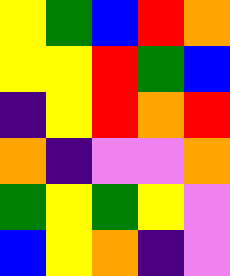[["yellow", "green", "blue", "red", "orange"], ["yellow", "yellow", "red", "green", "blue"], ["indigo", "yellow", "red", "orange", "red"], ["orange", "indigo", "violet", "violet", "orange"], ["green", "yellow", "green", "yellow", "violet"], ["blue", "yellow", "orange", "indigo", "violet"]]